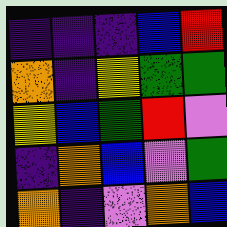[["indigo", "indigo", "indigo", "blue", "red"], ["orange", "indigo", "yellow", "green", "green"], ["yellow", "blue", "green", "red", "violet"], ["indigo", "orange", "blue", "violet", "green"], ["orange", "indigo", "violet", "orange", "blue"]]